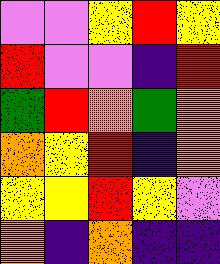[["violet", "violet", "yellow", "red", "yellow"], ["red", "violet", "violet", "indigo", "red"], ["green", "red", "orange", "green", "orange"], ["orange", "yellow", "red", "indigo", "orange"], ["yellow", "yellow", "red", "yellow", "violet"], ["orange", "indigo", "orange", "indigo", "indigo"]]